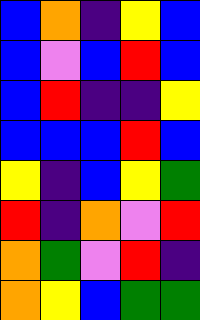[["blue", "orange", "indigo", "yellow", "blue"], ["blue", "violet", "blue", "red", "blue"], ["blue", "red", "indigo", "indigo", "yellow"], ["blue", "blue", "blue", "red", "blue"], ["yellow", "indigo", "blue", "yellow", "green"], ["red", "indigo", "orange", "violet", "red"], ["orange", "green", "violet", "red", "indigo"], ["orange", "yellow", "blue", "green", "green"]]